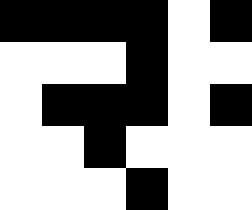[["black", "black", "black", "black", "white", "black"], ["white", "white", "white", "black", "white", "white"], ["white", "black", "black", "black", "white", "black"], ["white", "white", "black", "white", "white", "white"], ["white", "white", "white", "black", "white", "white"]]